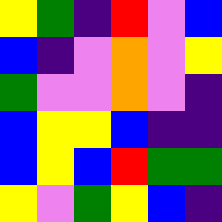[["yellow", "green", "indigo", "red", "violet", "blue"], ["blue", "indigo", "violet", "orange", "violet", "yellow"], ["green", "violet", "violet", "orange", "violet", "indigo"], ["blue", "yellow", "yellow", "blue", "indigo", "indigo"], ["blue", "yellow", "blue", "red", "green", "green"], ["yellow", "violet", "green", "yellow", "blue", "indigo"]]